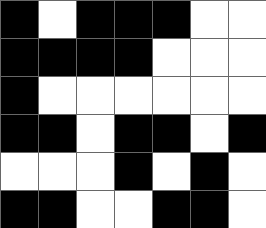[["black", "white", "black", "black", "black", "white", "white"], ["black", "black", "black", "black", "white", "white", "white"], ["black", "white", "white", "white", "white", "white", "white"], ["black", "black", "white", "black", "black", "white", "black"], ["white", "white", "white", "black", "white", "black", "white"], ["black", "black", "white", "white", "black", "black", "white"]]